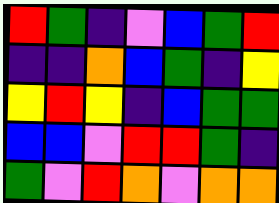[["red", "green", "indigo", "violet", "blue", "green", "red"], ["indigo", "indigo", "orange", "blue", "green", "indigo", "yellow"], ["yellow", "red", "yellow", "indigo", "blue", "green", "green"], ["blue", "blue", "violet", "red", "red", "green", "indigo"], ["green", "violet", "red", "orange", "violet", "orange", "orange"]]